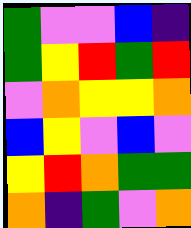[["green", "violet", "violet", "blue", "indigo"], ["green", "yellow", "red", "green", "red"], ["violet", "orange", "yellow", "yellow", "orange"], ["blue", "yellow", "violet", "blue", "violet"], ["yellow", "red", "orange", "green", "green"], ["orange", "indigo", "green", "violet", "orange"]]